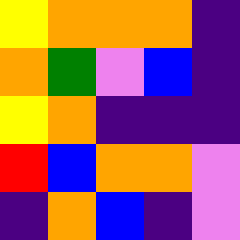[["yellow", "orange", "orange", "orange", "indigo"], ["orange", "green", "violet", "blue", "indigo"], ["yellow", "orange", "indigo", "indigo", "indigo"], ["red", "blue", "orange", "orange", "violet"], ["indigo", "orange", "blue", "indigo", "violet"]]